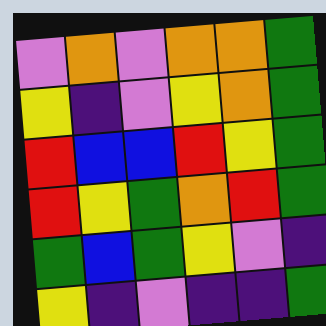[["violet", "orange", "violet", "orange", "orange", "green"], ["yellow", "indigo", "violet", "yellow", "orange", "green"], ["red", "blue", "blue", "red", "yellow", "green"], ["red", "yellow", "green", "orange", "red", "green"], ["green", "blue", "green", "yellow", "violet", "indigo"], ["yellow", "indigo", "violet", "indigo", "indigo", "green"]]